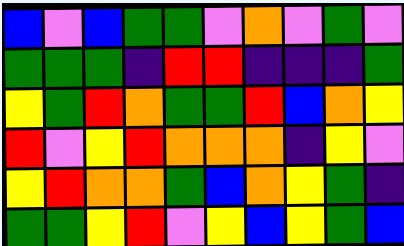[["blue", "violet", "blue", "green", "green", "violet", "orange", "violet", "green", "violet"], ["green", "green", "green", "indigo", "red", "red", "indigo", "indigo", "indigo", "green"], ["yellow", "green", "red", "orange", "green", "green", "red", "blue", "orange", "yellow"], ["red", "violet", "yellow", "red", "orange", "orange", "orange", "indigo", "yellow", "violet"], ["yellow", "red", "orange", "orange", "green", "blue", "orange", "yellow", "green", "indigo"], ["green", "green", "yellow", "red", "violet", "yellow", "blue", "yellow", "green", "blue"]]